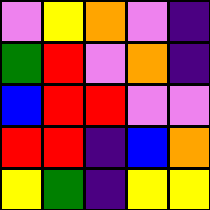[["violet", "yellow", "orange", "violet", "indigo"], ["green", "red", "violet", "orange", "indigo"], ["blue", "red", "red", "violet", "violet"], ["red", "red", "indigo", "blue", "orange"], ["yellow", "green", "indigo", "yellow", "yellow"]]